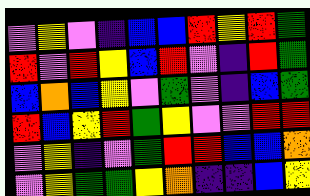[["violet", "yellow", "violet", "indigo", "blue", "blue", "red", "yellow", "red", "green"], ["red", "violet", "red", "yellow", "blue", "red", "violet", "indigo", "red", "green"], ["blue", "orange", "blue", "yellow", "violet", "green", "violet", "indigo", "blue", "green"], ["red", "blue", "yellow", "red", "green", "yellow", "violet", "violet", "red", "red"], ["violet", "yellow", "indigo", "violet", "green", "red", "red", "blue", "blue", "orange"], ["violet", "yellow", "green", "green", "yellow", "orange", "indigo", "indigo", "blue", "yellow"]]